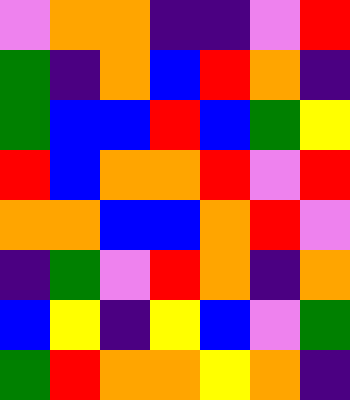[["violet", "orange", "orange", "indigo", "indigo", "violet", "red"], ["green", "indigo", "orange", "blue", "red", "orange", "indigo"], ["green", "blue", "blue", "red", "blue", "green", "yellow"], ["red", "blue", "orange", "orange", "red", "violet", "red"], ["orange", "orange", "blue", "blue", "orange", "red", "violet"], ["indigo", "green", "violet", "red", "orange", "indigo", "orange"], ["blue", "yellow", "indigo", "yellow", "blue", "violet", "green"], ["green", "red", "orange", "orange", "yellow", "orange", "indigo"]]